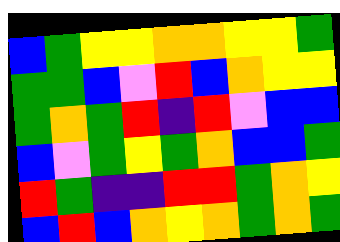[["blue", "green", "yellow", "yellow", "orange", "orange", "yellow", "yellow", "green"], ["green", "green", "blue", "violet", "red", "blue", "orange", "yellow", "yellow"], ["green", "orange", "green", "red", "indigo", "red", "violet", "blue", "blue"], ["blue", "violet", "green", "yellow", "green", "orange", "blue", "blue", "green"], ["red", "green", "indigo", "indigo", "red", "red", "green", "orange", "yellow"], ["blue", "red", "blue", "orange", "yellow", "orange", "green", "orange", "green"]]